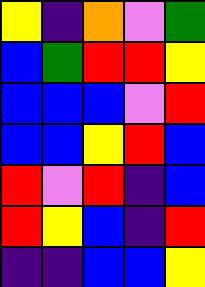[["yellow", "indigo", "orange", "violet", "green"], ["blue", "green", "red", "red", "yellow"], ["blue", "blue", "blue", "violet", "red"], ["blue", "blue", "yellow", "red", "blue"], ["red", "violet", "red", "indigo", "blue"], ["red", "yellow", "blue", "indigo", "red"], ["indigo", "indigo", "blue", "blue", "yellow"]]